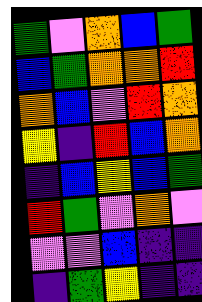[["green", "violet", "orange", "blue", "green"], ["blue", "green", "orange", "orange", "red"], ["orange", "blue", "violet", "red", "orange"], ["yellow", "indigo", "red", "blue", "orange"], ["indigo", "blue", "yellow", "blue", "green"], ["red", "green", "violet", "orange", "violet"], ["violet", "violet", "blue", "indigo", "indigo"], ["indigo", "green", "yellow", "indigo", "indigo"]]